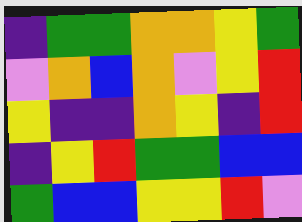[["indigo", "green", "green", "orange", "orange", "yellow", "green"], ["violet", "orange", "blue", "orange", "violet", "yellow", "red"], ["yellow", "indigo", "indigo", "orange", "yellow", "indigo", "red"], ["indigo", "yellow", "red", "green", "green", "blue", "blue"], ["green", "blue", "blue", "yellow", "yellow", "red", "violet"]]